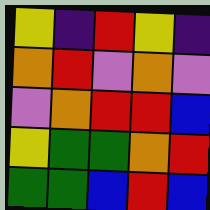[["yellow", "indigo", "red", "yellow", "indigo"], ["orange", "red", "violet", "orange", "violet"], ["violet", "orange", "red", "red", "blue"], ["yellow", "green", "green", "orange", "red"], ["green", "green", "blue", "red", "blue"]]